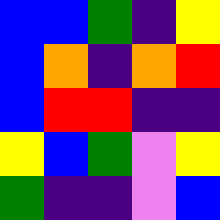[["blue", "blue", "green", "indigo", "yellow"], ["blue", "orange", "indigo", "orange", "red"], ["blue", "red", "red", "indigo", "indigo"], ["yellow", "blue", "green", "violet", "yellow"], ["green", "indigo", "indigo", "violet", "blue"]]